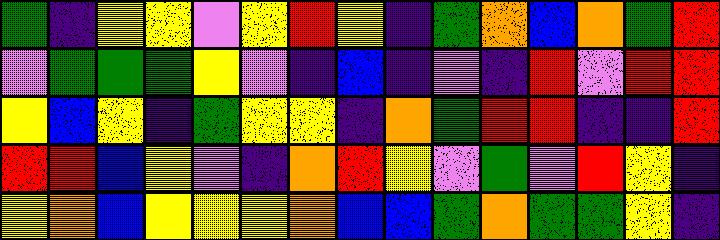[["green", "indigo", "yellow", "yellow", "violet", "yellow", "red", "yellow", "indigo", "green", "orange", "blue", "orange", "green", "red"], ["violet", "green", "green", "green", "yellow", "violet", "indigo", "blue", "indigo", "violet", "indigo", "red", "violet", "red", "red"], ["yellow", "blue", "yellow", "indigo", "green", "yellow", "yellow", "indigo", "orange", "green", "red", "red", "indigo", "indigo", "red"], ["red", "red", "blue", "yellow", "violet", "indigo", "orange", "red", "yellow", "violet", "green", "violet", "red", "yellow", "indigo"], ["yellow", "orange", "blue", "yellow", "yellow", "yellow", "orange", "blue", "blue", "green", "orange", "green", "green", "yellow", "indigo"]]